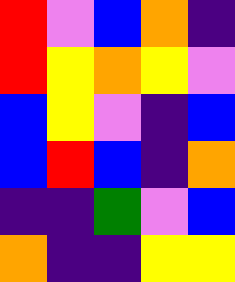[["red", "violet", "blue", "orange", "indigo"], ["red", "yellow", "orange", "yellow", "violet"], ["blue", "yellow", "violet", "indigo", "blue"], ["blue", "red", "blue", "indigo", "orange"], ["indigo", "indigo", "green", "violet", "blue"], ["orange", "indigo", "indigo", "yellow", "yellow"]]